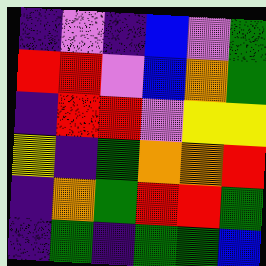[["indigo", "violet", "indigo", "blue", "violet", "green"], ["red", "red", "violet", "blue", "orange", "green"], ["indigo", "red", "red", "violet", "yellow", "yellow"], ["yellow", "indigo", "green", "orange", "orange", "red"], ["indigo", "orange", "green", "red", "red", "green"], ["indigo", "green", "indigo", "green", "green", "blue"]]